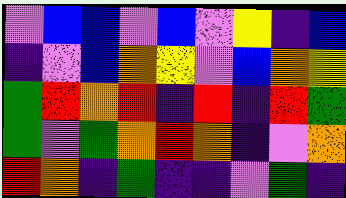[["violet", "blue", "blue", "violet", "blue", "violet", "yellow", "indigo", "blue"], ["indigo", "violet", "blue", "orange", "yellow", "violet", "blue", "orange", "yellow"], ["green", "red", "orange", "red", "indigo", "red", "indigo", "red", "green"], ["green", "violet", "green", "orange", "red", "orange", "indigo", "violet", "orange"], ["red", "orange", "indigo", "green", "indigo", "indigo", "violet", "green", "indigo"]]